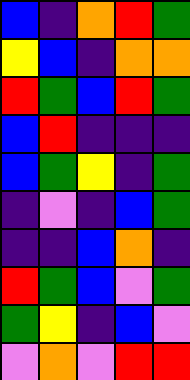[["blue", "indigo", "orange", "red", "green"], ["yellow", "blue", "indigo", "orange", "orange"], ["red", "green", "blue", "red", "green"], ["blue", "red", "indigo", "indigo", "indigo"], ["blue", "green", "yellow", "indigo", "green"], ["indigo", "violet", "indigo", "blue", "green"], ["indigo", "indigo", "blue", "orange", "indigo"], ["red", "green", "blue", "violet", "green"], ["green", "yellow", "indigo", "blue", "violet"], ["violet", "orange", "violet", "red", "red"]]